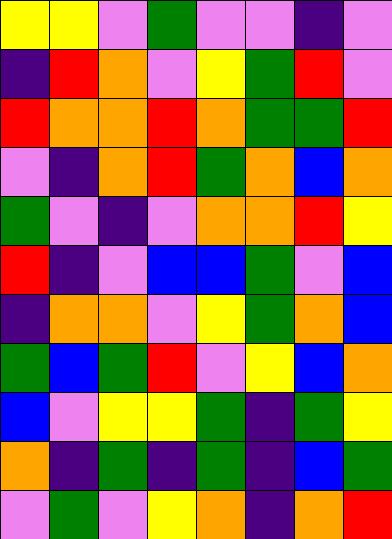[["yellow", "yellow", "violet", "green", "violet", "violet", "indigo", "violet"], ["indigo", "red", "orange", "violet", "yellow", "green", "red", "violet"], ["red", "orange", "orange", "red", "orange", "green", "green", "red"], ["violet", "indigo", "orange", "red", "green", "orange", "blue", "orange"], ["green", "violet", "indigo", "violet", "orange", "orange", "red", "yellow"], ["red", "indigo", "violet", "blue", "blue", "green", "violet", "blue"], ["indigo", "orange", "orange", "violet", "yellow", "green", "orange", "blue"], ["green", "blue", "green", "red", "violet", "yellow", "blue", "orange"], ["blue", "violet", "yellow", "yellow", "green", "indigo", "green", "yellow"], ["orange", "indigo", "green", "indigo", "green", "indigo", "blue", "green"], ["violet", "green", "violet", "yellow", "orange", "indigo", "orange", "red"]]